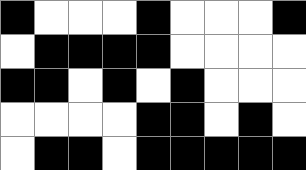[["black", "white", "white", "white", "black", "white", "white", "white", "black"], ["white", "black", "black", "black", "black", "white", "white", "white", "white"], ["black", "black", "white", "black", "white", "black", "white", "white", "white"], ["white", "white", "white", "white", "black", "black", "white", "black", "white"], ["white", "black", "black", "white", "black", "black", "black", "black", "black"]]